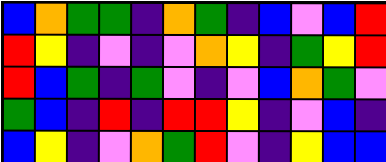[["blue", "orange", "green", "green", "indigo", "orange", "green", "indigo", "blue", "violet", "blue", "red"], ["red", "yellow", "indigo", "violet", "indigo", "violet", "orange", "yellow", "indigo", "green", "yellow", "red"], ["red", "blue", "green", "indigo", "green", "violet", "indigo", "violet", "blue", "orange", "green", "violet"], ["green", "blue", "indigo", "red", "indigo", "red", "red", "yellow", "indigo", "violet", "blue", "indigo"], ["blue", "yellow", "indigo", "violet", "orange", "green", "red", "violet", "indigo", "yellow", "blue", "blue"]]